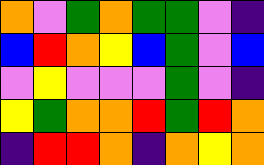[["orange", "violet", "green", "orange", "green", "green", "violet", "indigo"], ["blue", "red", "orange", "yellow", "blue", "green", "violet", "blue"], ["violet", "yellow", "violet", "violet", "violet", "green", "violet", "indigo"], ["yellow", "green", "orange", "orange", "red", "green", "red", "orange"], ["indigo", "red", "red", "orange", "indigo", "orange", "yellow", "orange"]]